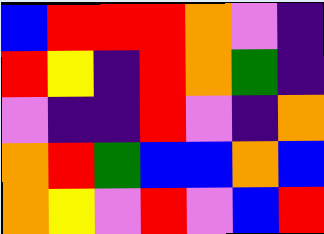[["blue", "red", "red", "red", "orange", "violet", "indigo"], ["red", "yellow", "indigo", "red", "orange", "green", "indigo"], ["violet", "indigo", "indigo", "red", "violet", "indigo", "orange"], ["orange", "red", "green", "blue", "blue", "orange", "blue"], ["orange", "yellow", "violet", "red", "violet", "blue", "red"]]